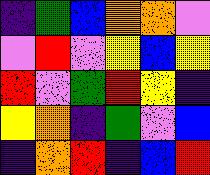[["indigo", "green", "blue", "orange", "orange", "violet"], ["violet", "red", "violet", "yellow", "blue", "yellow"], ["red", "violet", "green", "red", "yellow", "indigo"], ["yellow", "orange", "indigo", "green", "violet", "blue"], ["indigo", "orange", "red", "indigo", "blue", "red"]]